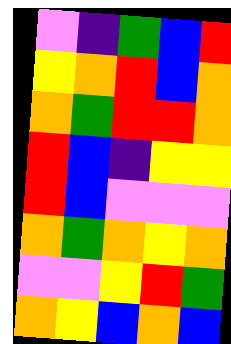[["violet", "indigo", "green", "blue", "red"], ["yellow", "orange", "red", "blue", "orange"], ["orange", "green", "red", "red", "orange"], ["red", "blue", "indigo", "yellow", "yellow"], ["red", "blue", "violet", "violet", "violet"], ["orange", "green", "orange", "yellow", "orange"], ["violet", "violet", "yellow", "red", "green"], ["orange", "yellow", "blue", "orange", "blue"]]